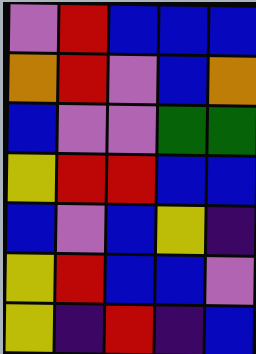[["violet", "red", "blue", "blue", "blue"], ["orange", "red", "violet", "blue", "orange"], ["blue", "violet", "violet", "green", "green"], ["yellow", "red", "red", "blue", "blue"], ["blue", "violet", "blue", "yellow", "indigo"], ["yellow", "red", "blue", "blue", "violet"], ["yellow", "indigo", "red", "indigo", "blue"]]